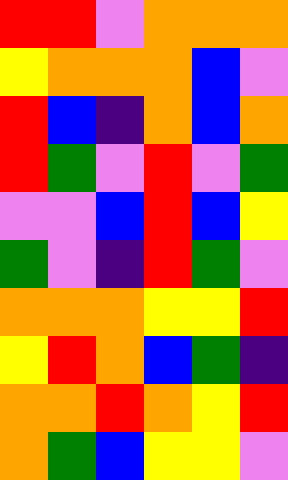[["red", "red", "violet", "orange", "orange", "orange"], ["yellow", "orange", "orange", "orange", "blue", "violet"], ["red", "blue", "indigo", "orange", "blue", "orange"], ["red", "green", "violet", "red", "violet", "green"], ["violet", "violet", "blue", "red", "blue", "yellow"], ["green", "violet", "indigo", "red", "green", "violet"], ["orange", "orange", "orange", "yellow", "yellow", "red"], ["yellow", "red", "orange", "blue", "green", "indigo"], ["orange", "orange", "red", "orange", "yellow", "red"], ["orange", "green", "blue", "yellow", "yellow", "violet"]]